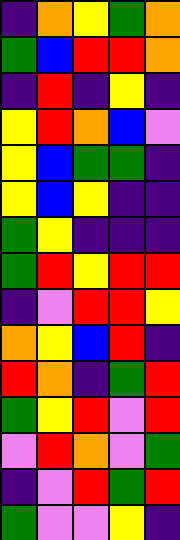[["indigo", "orange", "yellow", "green", "orange"], ["green", "blue", "red", "red", "orange"], ["indigo", "red", "indigo", "yellow", "indigo"], ["yellow", "red", "orange", "blue", "violet"], ["yellow", "blue", "green", "green", "indigo"], ["yellow", "blue", "yellow", "indigo", "indigo"], ["green", "yellow", "indigo", "indigo", "indigo"], ["green", "red", "yellow", "red", "red"], ["indigo", "violet", "red", "red", "yellow"], ["orange", "yellow", "blue", "red", "indigo"], ["red", "orange", "indigo", "green", "red"], ["green", "yellow", "red", "violet", "red"], ["violet", "red", "orange", "violet", "green"], ["indigo", "violet", "red", "green", "red"], ["green", "violet", "violet", "yellow", "indigo"]]